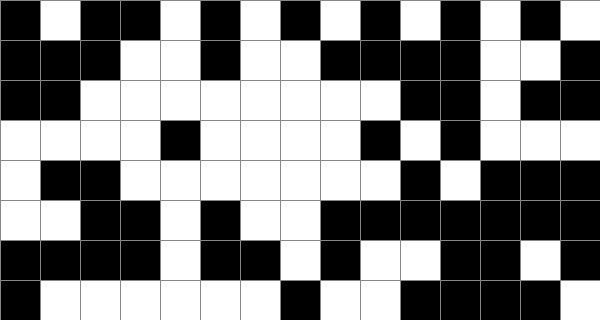[["black", "white", "black", "black", "white", "black", "white", "black", "white", "black", "white", "black", "white", "black", "white"], ["black", "black", "black", "white", "white", "black", "white", "white", "black", "black", "black", "black", "white", "white", "black"], ["black", "black", "white", "white", "white", "white", "white", "white", "white", "white", "black", "black", "white", "black", "black"], ["white", "white", "white", "white", "black", "white", "white", "white", "white", "black", "white", "black", "white", "white", "white"], ["white", "black", "black", "white", "white", "white", "white", "white", "white", "white", "black", "white", "black", "black", "black"], ["white", "white", "black", "black", "white", "black", "white", "white", "black", "black", "black", "black", "black", "black", "black"], ["black", "black", "black", "black", "white", "black", "black", "white", "black", "white", "white", "black", "black", "white", "black"], ["black", "white", "white", "white", "white", "white", "white", "black", "white", "white", "black", "black", "black", "black", "white"]]